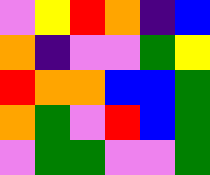[["violet", "yellow", "red", "orange", "indigo", "blue"], ["orange", "indigo", "violet", "violet", "green", "yellow"], ["red", "orange", "orange", "blue", "blue", "green"], ["orange", "green", "violet", "red", "blue", "green"], ["violet", "green", "green", "violet", "violet", "green"]]